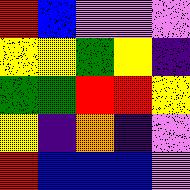[["red", "blue", "violet", "violet", "violet"], ["yellow", "yellow", "green", "yellow", "indigo"], ["green", "green", "red", "red", "yellow"], ["yellow", "indigo", "orange", "indigo", "violet"], ["red", "blue", "blue", "blue", "violet"]]